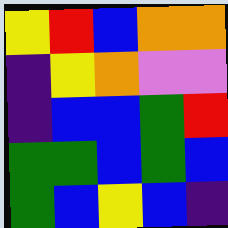[["yellow", "red", "blue", "orange", "orange"], ["indigo", "yellow", "orange", "violet", "violet"], ["indigo", "blue", "blue", "green", "red"], ["green", "green", "blue", "green", "blue"], ["green", "blue", "yellow", "blue", "indigo"]]